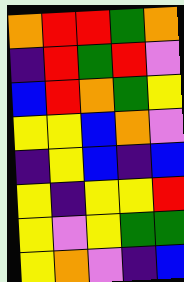[["orange", "red", "red", "green", "orange"], ["indigo", "red", "green", "red", "violet"], ["blue", "red", "orange", "green", "yellow"], ["yellow", "yellow", "blue", "orange", "violet"], ["indigo", "yellow", "blue", "indigo", "blue"], ["yellow", "indigo", "yellow", "yellow", "red"], ["yellow", "violet", "yellow", "green", "green"], ["yellow", "orange", "violet", "indigo", "blue"]]